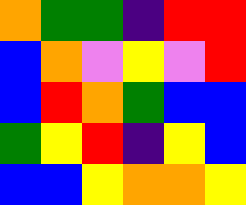[["orange", "green", "green", "indigo", "red", "red"], ["blue", "orange", "violet", "yellow", "violet", "red"], ["blue", "red", "orange", "green", "blue", "blue"], ["green", "yellow", "red", "indigo", "yellow", "blue"], ["blue", "blue", "yellow", "orange", "orange", "yellow"]]